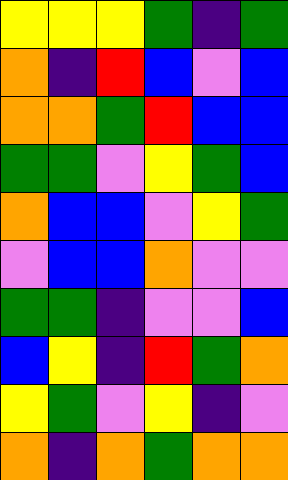[["yellow", "yellow", "yellow", "green", "indigo", "green"], ["orange", "indigo", "red", "blue", "violet", "blue"], ["orange", "orange", "green", "red", "blue", "blue"], ["green", "green", "violet", "yellow", "green", "blue"], ["orange", "blue", "blue", "violet", "yellow", "green"], ["violet", "blue", "blue", "orange", "violet", "violet"], ["green", "green", "indigo", "violet", "violet", "blue"], ["blue", "yellow", "indigo", "red", "green", "orange"], ["yellow", "green", "violet", "yellow", "indigo", "violet"], ["orange", "indigo", "orange", "green", "orange", "orange"]]